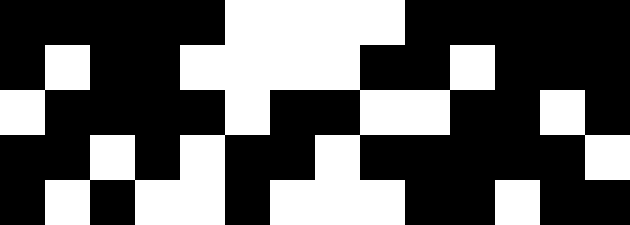[["black", "black", "black", "black", "black", "white", "white", "white", "white", "black", "black", "black", "black", "black"], ["black", "white", "black", "black", "white", "white", "white", "white", "black", "black", "white", "black", "black", "black"], ["white", "black", "black", "black", "black", "white", "black", "black", "white", "white", "black", "black", "white", "black"], ["black", "black", "white", "black", "white", "black", "black", "white", "black", "black", "black", "black", "black", "white"], ["black", "white", "black", "white", "white", "black", "white", "white", "white", "black", "black", "white", "black", "black"]]